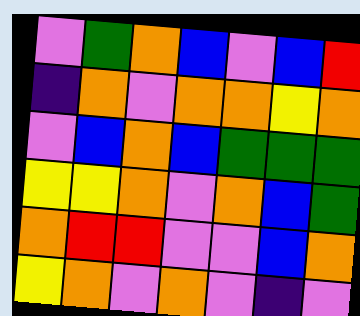[["violet", "green", "orange", "blue", "violet", "blue", "red"], ["indigo", "orange", "violet", "orange", "orange", "yellow", "orange"], ["violet", "blue", "orange", "blue", "green", "green", "green"], ["yellow", "yellow", "orange", "violet", "orange", "blue", "green"], ["orange", "red", "red", "violet", "violet", "blue", "orange"], ["yellow", "orange", "violet", "orange", "violet", "indigo", "violet"]]